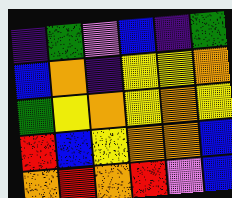[["indigo", "green", "violet", "blue", "indigo", "green"], ["blue", "orange", "indigo", "yellow", "yellow", "orange"], ["green", "yellow", "orange", "yellow", "orange", "yellow"], ["red", "blue", "yellow", "orange", "orange", "blue"], ["orange", "red", "orange", "red", "violet", "blue"]]